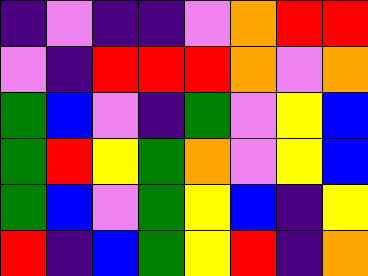[["indigo", "violet", "indigo", "indigo", "violet", "orange", "red", "red"], ["violet", "indigo", "red", "red", "red", "orange", "violet", "orange"], ["green", "blue", "violet", "indigo", "green", "violet", "yellow", "blue"], ["green", "red", "yellow", "green", "orange", "violet", "yellow", "blue"], ["green", "blue", "violet", "green", "yellow", "blue", "indigo", "yellow"], ["red", "indigo", "blue", "green", "yellow", "red", "indigo", "orange"]]